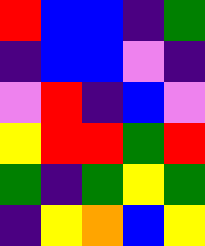[["red", "blue", "blue", "indigo", "green"], ["indigo", "blue", "blue", "violet", "indigo"], ["violet", "red", "indigo", "blue", "violet"], ["yellow", "red", "red", "green", "red"], ["green", "indigo", "green", "yellow", "green"], ["indigo", "yellow", "orange", "blue", "yellow"]]